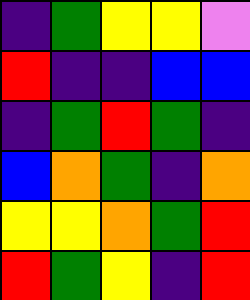[["indigo", "green", "yellow", "yellow", "violet"], ["red", "indigo", "indigo", "blue", "blue"], ["indigo", "green", "red", "green", "indigo"], ["blue", "orange", "green", "indigo", "orange"], ["yellow", "yellow", "orange", "green", "red"], ["red", "green", "yellow", "indigo", "red"]]